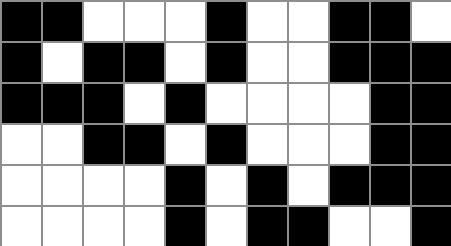[["black", "black", "white", "white", "white", "black", "white", "white", "black", "black", "white"], ["black", "white", "black", "black", "white", "black", "white", "white", "black", "black", "black"], ["black", "black", "black", "white", "black", "white", "white", "white", "white", "black", "black"], ["white", "white", "black", "black", "white", "black", "white", "white", "white", "black", "black"], ["white", "white", "white", "white", "black", "white", "black", "white", "black", "black", "black"], ["white", "white", "white", "white", "black", "white", "black", "black", "white", "white", "black"]]